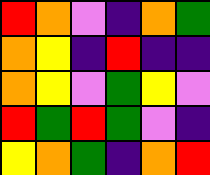[["red", "orange", "violet", "indigo", "orange", "green"], ["orange", "yellow", "indigo", "red", "indigo", "indigo"], ["orange", "yellow", "violet", "green", "yellow", "violet"], ["red", "green", "red", "green", "violet", "indigo"], ["yellow", "orange", "green", "indigo", "orange", "red"]]